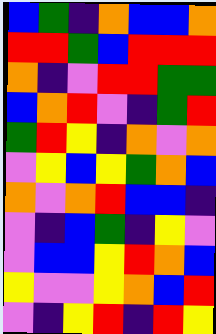[["blue", "green", "indigo", "orange", "blue", "blue", "orange"], ["red", "red", "green", "blue", "red", "red", "red"], ["orange", "indigo", "violet", "red", "red", "green", "green"], ["blue", "orange", "red", "violet", "indigo", "green", "red"], ["green", "red", "yellow", "indigo", "orange", "violet", "orange"], ["violet", "yellow", "blue", "yellow", "green", "orange", "blue"], ["orange", "violet", "orange", "red", "blue", "blue", "indigo"], ["violet", "indigo", "blue", "green", "indigo", "yellow", "violet"], ["violet", "blue", "blue", "yellow", "red", "orange", "blue"], ["yellow", "violet", "violet", "yellow", "orange", "blue", "red"], ["violet", "indigo", "yellow", "red", "indigo", "red", "yellow"]]